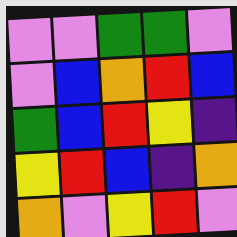[["violet", "violet", "green", "green", "violet"], ["violet", "blue", "orange", "red", "blue"], ["green", "blue", "red", "yellow", "indigo"], ["yellow", "red", "blue", "indigo", "orange"], ["orange", "violet", "yellow", "red", "violet"]]